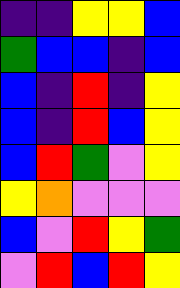[["indigo", "indigo", "yellow", "yellow", "blue"], ["green", "blue", "blue", "indigo", "blue"], ["blue", "indigo", "red", "indigo", "yellow"], ["blue", "indigo", "red", "blue", "yellow"], ["blue", "red", "green", "violet", "yellow"], ["yellow", "orange", "violet", "violet", "violet"], ["blue", "violet", "red", "yellow", "green"], ["violet", "red", "blue", "red", "yellow"]]